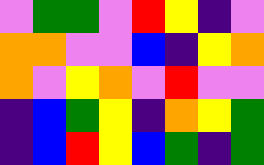[["violet", "green", "green", "violet", "red", "yellow", "indigo", "violet"], ["orange", "orange", "violet", "violet", "blue", "indigo", "yellow", "orange"], ["orange", "violet", "yellow", "orange", "violet", "red", "violet", "violet"], ["indigo", "blue", "green", "yellow", "indigo", "orange", "yellow", "green"], ["indigo", "blue", "red", "yellow", "blue", "green", "indigo", "green"]]